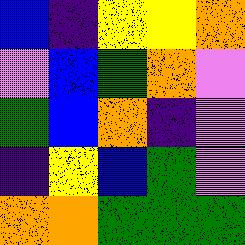[["blue", "indigo", "yellow", "yellow", "orange"], ["violet", "blue", "green", "orange", "violet"], ["green", "blue", "orange", "indigo", "violet"], ["indigo", "yellow", "blue", "green", "violet"], ["orange", "orange", "green", "green", "green"]]